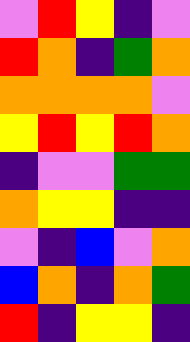[["violet", "red", "yellow", "indigo", "violet"], ["red", "orange", "indigo", "green", "orange"], ["orange", "orange", "orange", "orange", "violet"], ["yellow", "red", "yellow", "red", "orange"], ["indigo", "violet", "violet", "green", "green"], ["orange", "yellow", "yellow", "indigo", "indigo"], ["violet", "indigo", "blue", "violet", "orange"], ["blue", "orange", "indigo", "orange", "green"], ["red", "indigo", "yellow", "yellow", "indigo"]]